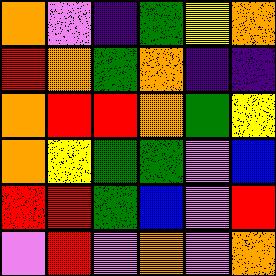[["orange", "violet", "indigo", "green", "yellow", "orange"], ["red", "orange", "green", "orange", "indigo", "indigo"], ["orange", "red", "red", "orange", "green", "yellow"], ["orange", "yellow", "green", "green", "violet", "blue"], ["red", "red", "green", "blue", "violet", "red"], ["violet", "red", "violet", "orange", "violet", "orange"]]